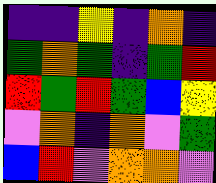[["indigo", "indigo", "yellow", "indigo", "orange", "indigo"], ["green", "orange", "green", "indigo", "green", "red"], ["red", "green", "red", "green", "blue", "yellow"], ["violet", "orange", "indigo", "orange", "violet", "green"], ["blue", "red", "violet", "orange", "orange", "violet"]]